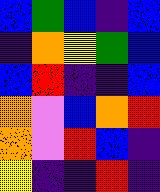[["blue", "green", "blue", "indigo", "blue"], ["indigo", "orange", "yellow", "green", "blue"], ["blue", "red", "indigo", "indigo", "blue"], ["orange", "violet", "blue", "orange", "red"], ["orange", "violet", "red", "blue", "indigo"], ["yellow", "indigo", "indigo", "red", "indigo"]]